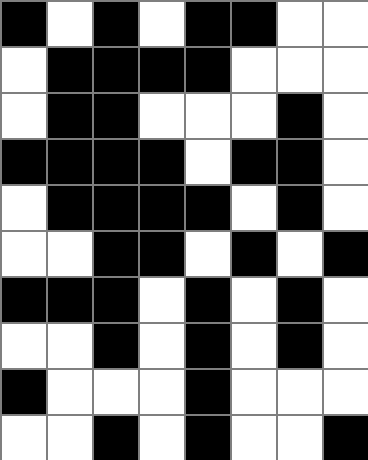[["black", "white", "black", "white", "black", "black", "white", "white"], ["white", "black", "black", "black", "black", "white", "white", "white"], ["white", "black", "black", "white", "white", "white", "black", "white"], ["black", "black", "black", "black", "white", "black", "black", "white"], ["white", "black", "black", "black", "black", "white", "black", "white"], ["white", "white", "black", "black", "white", "black", "white", "black"], ["black", "black", "black", "white", "black", "white", "black", "white"], ["white", "white", "black", "white", "black", "white", "black", "white"], ["black", "white", "white", "white", "black", "white", "white", "white"], ["white", "white", "black", "white", "black", "white", "white", "black"]]